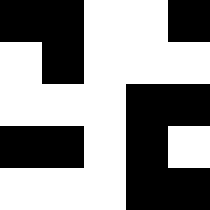[["black", "black", "white", "white", "black"], ["white", "black", "white", "white", "white"], ["white", "white", "white", "black", "black"], ["black", "black", "white", "black", "white"], ["white", "white", "white", "black", "black"]]